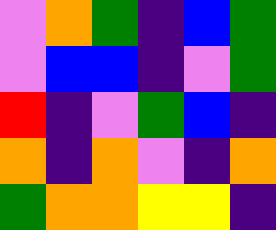[["violet", "orange", "green", "indigo", "blue", "green"], ["violet", "blue", "blue", "indigo", "violet", "green"], ["red", "indigo", "violet", "green", "blue", "indigo"], ["orange", "indigo", "orange", "violet", "indigo", "orange"], ["green", "orange", "orange", "yellow", "yellow", "indigo"]]